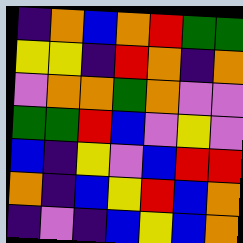[["indigo", "orange", "blue", "orange", "red", "green", "green"], ["yellow", "yellow", "indigo", "red", "orange", "indigo", "orange"], ["violet", "orange", "orange", "green", "orange", "violet", "violet"], ["green", "green", "red", "blue", "violet", "yellow", "violet"], ["blue", "indigo", "yellow", "violet", "blue", "red", "red"], ["orange", "indigo", "blue", "yellow", "red", "blue", "orange"], ["indigo", "violet", "indigo", "blue", "yellow", "blue", "orange"]]